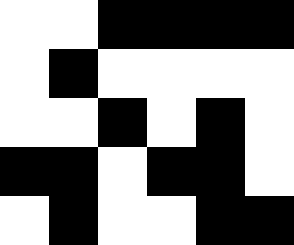[["white", "white", "black", "black", "black", "black"], ["white", "black", "white", "white", "white", "white"], ["white", "white", "black", "white", "black", "white"], ["black", "black", "white", "black", "black", "white"], ["white", "black", "white", "white", "black", "black"]]